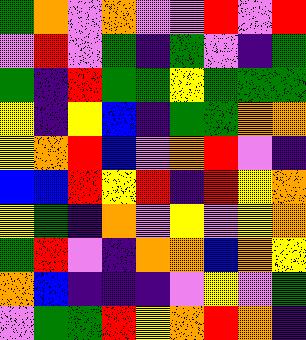[["green", "orange", "violet", "orange", "violet", "violet", "red", "violet", "red"], ["violet", "red", "violet", "green", "indigo", "green", "violet", "indigo", "green"], ["green", "indigo", "red", "green", "green", "yellow", "green", "green", "green"], ["yellow", "indigo", "yellow", "blue", "indigo", "green", "green", "orange", "orange"], ["yellow", "orange", "red", "blue", "violet", "orange", "red", "violet", "indigo"], ["blue", "blue", "red", "yellow", "red", "indigo", "red", "yellow", "orange"], ["yellow", "green", "indigo", "orange", "violet", "yellow", "violet", "yellow", "orange"], ["green", "red", "violet", "indigo", "orange", "orange", "blue", "orange", "yellow"], ["orange", "blue", "indigo", "indigo", "indigo", "violet", "yellow", "violet", "green"], ["violet", "green", "green", "red", "yellow", "orange", "red", "orange", "indigo"]]